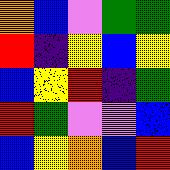[["orange", "blue", "violet", "green", "green"], ["red", "indigo", "yellow", "blue", "yellow"], ["blue", "yellow", "red", "indigo", "green"], ["red", "green", "violet", "violet", "blue"], ["blue", "yellow", "orange", "blue", "red"]]